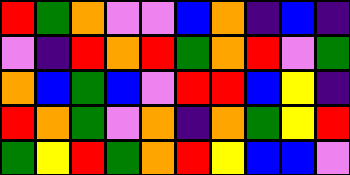[["red", "green", "orange", "violet", "violet", "blue", "orange", "indigo", "blue", "indigo"], ["violet", "indigo", "red", "orange", "red", "green", "orange", "red", "violet", "green"], ["orange", "blue", "green", "blue", "violet", "red", "red", "blue", "yellow", "indigo"], ["red", "orange", "green", "violet", "orange", "indigo", "orange", "green", "yellow", "red"], ["green", "yellow", "red", "green", "orange", "red", "yellow", "blue", "blue", "violet"]]